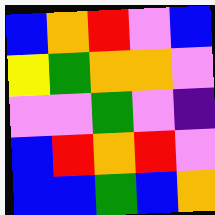[["blue", "orange", "red", "violet", "blue"], ["yellow", "green", "orange", "orange", "violet"], ["violet", "violet", "green", "violet", "indigo"], ["blue", "red", "orange", "red", "violet"], ["blue", "blue", "green", "blue", "orange"]]